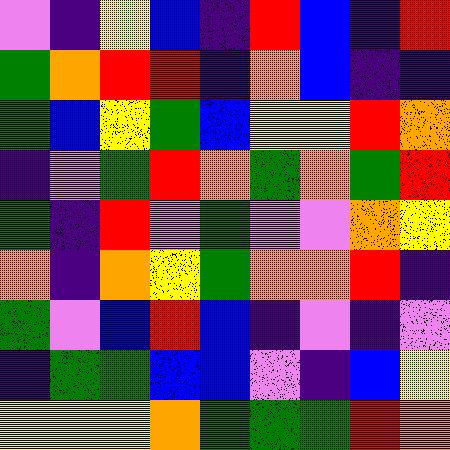[["violet", "indigo", "yellow", "blue", "indigo", "red", "blue", "indigo", "red"], ["green", "orange", "red", "red", "indigo", "orange", "blue", "indigo", "indigo"], ["green", "blue", "yellow", "green", "blue", "yellow", "yellow", "red", "orange"], ["indigo", "violet", "green", "red", "orange", "green", "orange", "green", "red"], ["green", "indigo", "red", "violet", "green", "violet", "violet", "orange", "yellow"], ["orange", "indigo", "orange", "yellow", "green", "orange", "orange", "red", "indigo"], ["green", "violet", "blue", "red", "blue", "indigo", "violet", "indigo", "violet"], ["indigo", "green", "green", "blue", "blue", "violet", "indigo", "blue", "yellow"], ["yellow", "yellow", "yellow", "orange", "green", "green", "green", "red", "orange"]]